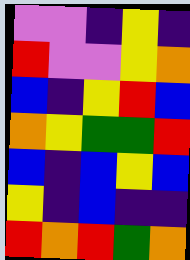[["violet", "violet", "indigo", "yellow", "indigo"], ["red", "violet", "violet", "yellow", "orange"], ["blue", "indigo", "yellow", "red", "blue"], ["orange", "yellow", "green", "green", "red"], ["blue", "indigo", "blue", "yellow", "blue"], ["yellow", "indigo", "blue", "indigo", "indigo"], ["red", "orange", "red", "green", "orange"]]